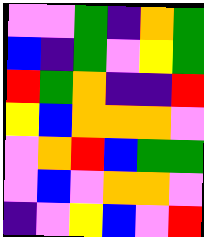[["violet", "violet", "green", "indigo", "orange", "green"], ["blue", "indigo", "green", "violet", "yellow", "green"], ["red", "green", "orange", "indigo", "indigo", "red"], ["yellow", "blue", "orange", "orange", "orange", "violet"], ["violet", "orange", "red", "blue", "green", "green"], ["violet", "blue", "violet", "orange", "orange", "violet"], ["indigo", "violet", "yellow", "blue", "violet", "red"]]